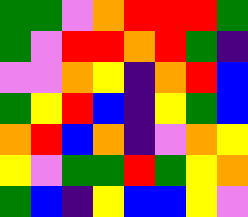[["green", "green", "violet", "orange", "red", "red", "red", "green"], ["green", "violet", "red", "red", "orange", "red", "green", "indigo"], ["violet", "violet", "orange", "yellow", "indigo", "orange", "red", "blue"], ["green", "yellow", "red", "blue", "indigo", "yellow", "green", "blue"], ["orange", "red", "blue", "orange", "indigo", "violet", "orange", "yellow"], ["yellow", "violet", "green", "green", "red", "green", "yellow", "orange"], ["green", "blue", "indigo", "yellow", "blue", "blue", "yellow", "violet"]]